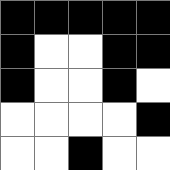[["black", "black", "black", "black", "black"], ["black", "white", "white", "black", "black"], ["black", "white", "white", "black", "white"], ["white", "white", "white", "white", "black"], ["white", "white", "black", "white", "white"]]